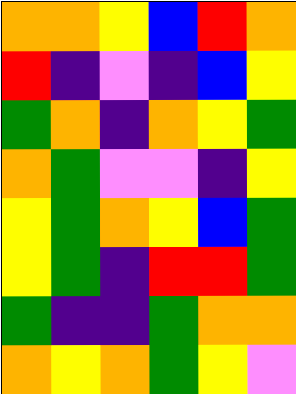[["orange", "orange", "yellow", "blue", "red", "orange"], ["red", "indigo", "violet", "indigo", "blue", "yellow"], ["green", "orange", "indigo", "orange", "yellow", "green"], ["orange", "green", "violet", "violet", "indigo", "yellow"], ["yellow", "green", "orange", "yellow", "blue", "green"], ["yellow", "green", "indigo", "red", "red", "green"], ["green", "indigo", "indigo", "green", "orange", "orange"], ["orange", "yellow", "orange", "green", "yellow", "violet"]]